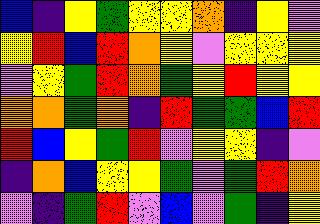[["blue", "indigo", "yellow", "green", "yellow", "yellow", "orange", "indigo", "yellow", "violet"], ["yellow", "red", "blue", "red", "orange", "yellow", "violet", "yellow", "yellow", "yellow"], ["violet", "yellow", "green", "red", "orange", "green", "yellow", "red", "yellow", "yellow"], ["orange", "orange", "green", "orange", "indigo", "red", "green", "green", "blue", "red"], ["red", "blue", "yellow", "green", "red", "violet", "yellow", "yellow", "indigo", "violet"], ["indigo", "orange", "blue", "yellow", "yellow", "green", "violet", "green", "red", "orange"], ["violet", "indigo", "green", "red", "violet", "blue", "violet", "green", "indigo", "yellow"]]